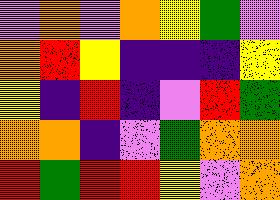[["violet", "orange", "violet", "orange", "yellow", "green", "violet"], ["orange", "red", "yellow", "indigo", "indigo", "indigo", "yellow"], ["yellow", "indigo", "red", "indigo", "violet", "red", "green"], ["orange", "orange", "indigo", "violet", "green", "orange", "orange"], ["red", "green", "red", "red", "yellow", "violet", "orange"]]